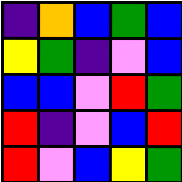[["indigo", "orange", "blue", "green", "blue"], ["yellow", "green", "indigo", "violet", "blue"], ["blue", "blue", "violet", "red", "green"], ["red", "indigo", "violet", "blue", "red"], ["red", "violet", "blue", "yellow", "green"]]